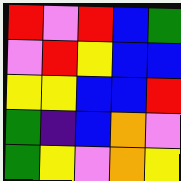[["red", "violet", "red", "blue", "green"], ["violet", "red", "yellow", "blue", "blue"], ["yellow", "yellow", "blue", "blue", "red"], ["green", "indigo", "blue", "orange", "violet"], ["green", "yellow", "violet", "orange", "yellow"]]